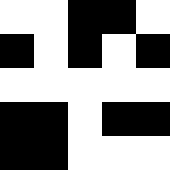[["white", "white", "black", "black", "white"], ["black", "white", "black", "white", "black"], ["white", "white", "white", "white", "white"], ["black", "black", "white", "black", "black"], ["black", "black", "white", "white", "white"]]